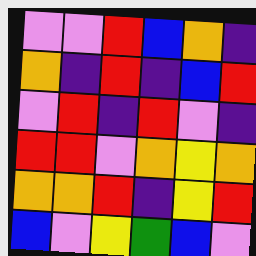[["violet", "violet", "red", "blue", "orange", "indigo"], ["orange", "indigo", "red", "indigo", "blue", "red"], ["violet", "red", "indigo", "red", "violet", "indigo"], ["red", "red", "violet", "orange", "yellow", "orange"], ["orange", "orange", "red", "indigo", "yellow", "red"], ["blue", "violet", "yellow", "green", "blue", "violet"]]